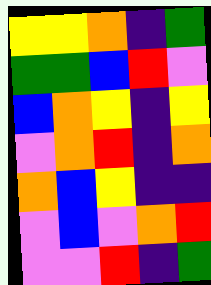[["yellow", "yellow", "orange", "indigo", "green"], ["green", "green", "blue", "red", "violet"], ["blue", "orange", "yellow", "indigo", "yellow"], ["violet", "orange", "red", "indigo", "orange"], ["orange", "blue", "yellow", "indigo", "indigo"], ["violet", "blue", "violet", "orange", "red"], ["violet", "violet", "red", "indigo", "green"]]